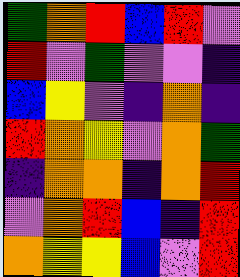[["green", "orange", "red", "blue", "red", "violet"], ["red", "violet", "green", "violet", "violet", "indigo"], ["blue", "yellow", "violet", "indigo", "orange", "indigo"], ["red", "orange", "yellow", "violet", "orange", "green"], ["indigo", "orange", "orange", "indigo", "orange", "red"], ["violet", "orange", "red", "blue", "indigo", "red"], ["orange", "yellow", "yellow", "blue", "violet", "red"]]